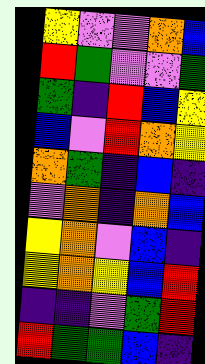[["yellow", "violet", "violet", "orange", "blue"], ["red", "green", "violet", "violet", "green"], ["green", "indigo", "red", "blue", "yellow"], ["blue", "violet", "red", "orange", "yellow"], ["orange", "green", "indigo", "blue", "indigo"], ["violet", "orange", "indigo", "orange", "blue"], ["yellow", "orange", "violet", "blue", "indigo"], ["yellow", "orange", "yellow", "blue", "red"], ["indigo", "indigo", "violet", "green", "red"], ["red", "green", "green", "blue", "indigo"]]